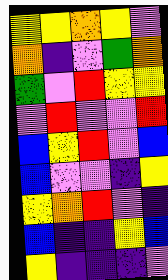[["yellow", "yellow", "orange", "yellow", "violet"], ["orange", "indigo", "violet", "green", "orange"], ["green", "violet", "red", "yellow", "yellow"], ["violet", "red", "violet", "violet", "red"], ["blue", "yellow", "red", "violet", "blue"], ["blue", "violet", "violet", "indigo", "yellow"], ["yellow", "orange", "red", "violet", "indigo"], ["blue", "indigo", "indigo", "yellow", "blue"], ["yellow", "indigo", "indigo", "indigo", "violet"]]